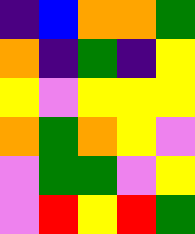[["indigo", "blue", "orange", "orange", "green"], ["orange", "indigo", "green", "indigo", "yellow"], ["yellow", "violet", "yellow", "yellow", "yellow"], ["orange", "green", "orange", "yellow", "violet"], ["violet", "green", "green", "violet", "yellow"], ["violet", "red", "yellow", "red", "green"]]